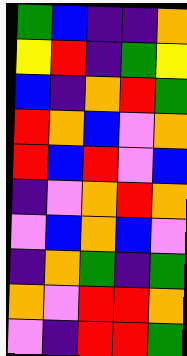[["green", "blue", "indigo", "indigo", "orange"], ["yellow", "red", "indigo", "green", "yellow"], ["blue", "indigo", "orange", "red", "green"], ["red", "orange", "blue", "violet", "orange"], ["red", "blue", "red", "violet", "blue"], ["indigo", "violet", "orange", "red", "orange"], ["violet", "blue", "orange", "blue", "violet"], ["indigo", "orange", "green", "indigo", "green"], ["orange", "violet", "red", "red", "orange"], ["violet", "indigo", "red", "red", "green"]]